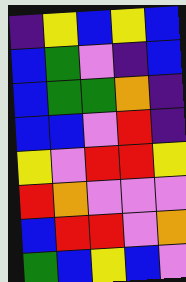[["indigo", "yellow", "blue", "yellow", "blue"], ["blue", "green", "violet", "indigo", "blue"], ["blue", "green", "green", "orange", "indigo"], ["blue", "blue", "violet", "red", "indigo"], ["yellow", "violet", "red", "red", "yellow"], ["red", "orange", "violet", "violet", "violet"], ["blue", "red", "red", "violet", "orange"], ["green", "blue", "yellow", "blue", "violet"]]